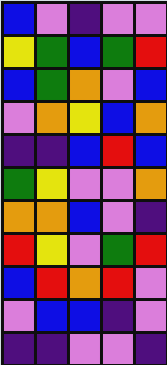[["blue", "violet", "indigo", "violet", "violet"], ["yellow", "green", "blue", "green", "red"], ["blue", "green", "orange", "violet", "blue"], ["violet", "orange", "yellow", "blue", "orange"], ["indigo", "indigo", "blue", "red", "blue"], ["green", "yellow", "violet", "violet", "orange"], ["orange", "orange", "blue", "violet", "indigo"], ["red", "yellow", "violet", "green", "red"], ["blue", "red", "orange", "red", "violet"], ["violet", "blue", "blue", "indigo", "violet"], ["indigo", "indigo", "violet", "violet", "indigo"]]